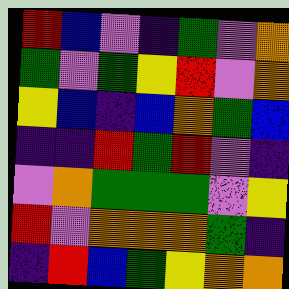[["red", "blue", "violet", "indigo", "green", "violet", "orange"], ["green", "violet", "green", "yellow", "red", "violet", "orange"], ["yellow", "blue", "indigo", "blue", "orange", "green", "blue"], ["indigo", "indigo", "red", "green", "red", "violet", "indigo"], ["violet", "orange", "green", "green", "green", "violet", "yellow"], ["red", "violet", "orange", "orange", "orange", "green", "indigo"], ["indigo", "red", "blue", "green", "yellow", "orange", "orange"]]